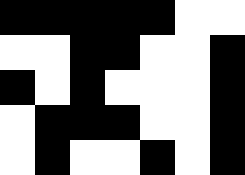[["black", "black", "black", "black", "black", "white", "white"], ["white", "white", "black", "black", "white", "white", "black"], ["black", "white", "black", "white", "white", "white", "black"], ["white", "black", "black", "black", "white", "white", "black"], ["white", "black", "white", "white", "black", "white", "black"]]